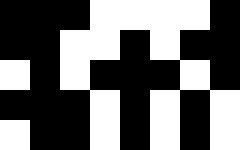[["black", "black", "black", "white", "white", "white", "white", "black"], ["black", "black", "white", "white", "black", "white", "black", "black"], ["white", "black", "white", "black", "black", "black", "white", "black"], ["black", "black", "black", "white", "black", "white", "black", "white"], ["white", "black", "black", "white", "black", "white", "black", "white"]]